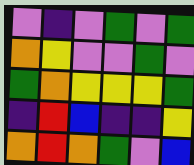[["violet", "indigo", "violet", "green", "violet", "green"], ["orange", "yellow", "violet", "violet", "green", "violet"], ["green", "orange", "yellow", "yellow", "yellow", "green"], ["indigo", "red", "blue", "indigo", "indigo", "yellow"], ["orange", "red", "orange", "green", "violet", "blue"]]